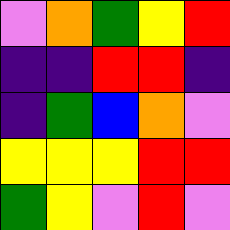[["violet", "orange", "green", "yellow", "red"], ["indigo", "indigo", "red", "red", "indigo"], ["indigo", "green", "blue", "orange", "violet"], ["yellow", "yellow", "yellow", "red", "red"], ["green", "yellow", "violet", "red", "violet"]]